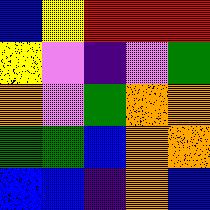[["blue", "yellow", "red", "red", "red"], ["yellow", "violet", "indigo", "violet", "green"], ["orange", "violet", "green", "orange", "orange"], ["green", "green", "blue", "orange", "orange"], ["blue", "blue", "indigo", "orange", "blue"]]